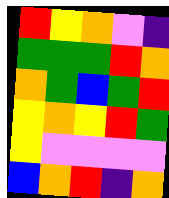[["red", "yellow", "orange", "violet", "indigo"], ["green", "green", "green", "red", "orange"], ["orange", "green", "blue", "green", "red"], ["yellow", "orange", "yellow", "red", "green"], ["yellow", "violet", "violet", "violet", "violet"], ["blue", "orange", "red", "indigo", "orange"]]